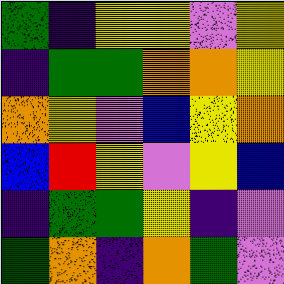[["green", "indigo", "yellow", "yellow", "violet", "yellow"], ["indigo", "green", "green", "orange", "orange", "yellow"], ["orange", "yellow", "violet", "blue", "yellow", "orange"], ["blue", "red", "yellow", "violet", "yellow", "blue"], ["indigo", "green", "green", "yellow", "indigo", "violet"], ["green", "orange", "indigo", "orange", "green", "violet"]]